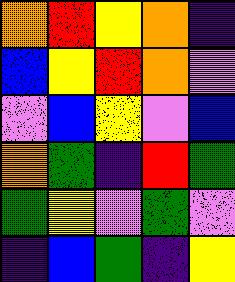[["orange", "red", "yellow", "orange", "indigo"], ["blue", "yellow", "red", "orange", "violet"], ["violet", "blue", "yellow", "violet", "blue"], ["orange", "green", "indigo", "red", "green"], ["green", "yellow", "violet", "green", "violet"], ["indigo", "blue", "green", "indigo", "yellow"]]